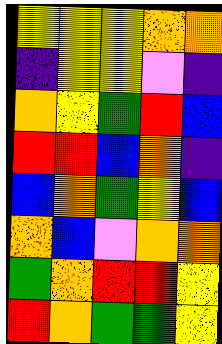[["yellow", "yellow", "yellow", "orange", "orange"], ["indigo", "yellow", "yellow", "violet", "indigo"], ["orange", "yellow", "green", "red", "blue"], ["red", "red", "blue", "orange", "indigo"], ["blue", "orange", "green", "yellow", "blue"], ["orange", "blue", "violet", "orange", "orange"], ["green", "orange", "red", "red", "yellow"], ["red", "orange", "green", "green", "yellow"]]